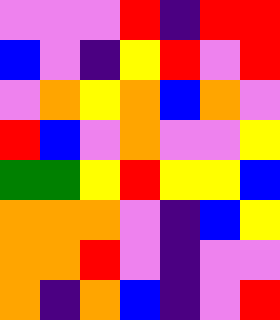[["violet", "violet", "violet", "red", "indigo", "red", "red"], ["blue", "violet", "indigo", "yellow", "red", "violet", "red"], ["violet", "orange", "yellow", "orange", "blue", "orange", "violet"], ["red", "blue", "violet", "orange", "violet", "violet", "yellow"], ["green", "green", "yellow", "red", "yellow", "yellow", "blue"], ["orange", "orange", "orange", "violet", "indigo", "blue", "yellow"], ["orange", "orange", "red", "violet", "indigo", "violet", "violet"], ["orange", "indigo", "orange", "blue", "indigo", "violet", "red"]]